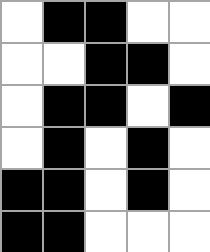[["white", "black", "black", "white", "white"], ["white", "white", "black", "black", "white"], ["white", "black", "black", "white", "black"], ["white", "black", "white", "black", "white"], ["black", "black", "white", "black", "white"], ["black", "black", "white", "white", "white"]]